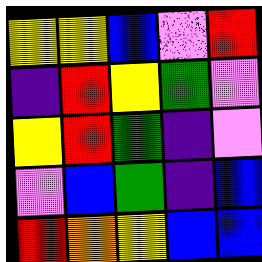[["yellow", "yellow", "blue", "violet", "red"], ["indigo", "red", "yellow", "green", "violet"], ["yellow", "red", "green", "indigo", "violet"], ["violet", "blue", "green", "indigo", "blue"], ["red", "orange", "yellow", "blue", "blue"]]